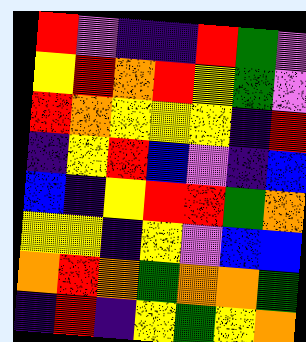[["red", "violet", "indigo", "indigo", "red", "green", "violet"], ["yellow", "red", "orange", "red", "yellow", "green", "violet"], ["red", "orange", "yellow", "yellow", "yellow", "indigo", "red"], ["indigo", "yellow", "red", "blue", "violet", "indigo", "blue"], ["blue", "indigo", "yellow", "red", "red", "green", "orange"], ["yellow", "yellow", "indigo", "yellow", "violet", "blue", "blue"], ["orange", "red", "orange", "green", "orange", "orange", "green"], ["indigo", "red", "indigo", "yellow", "green", "yellow", "orange"]]